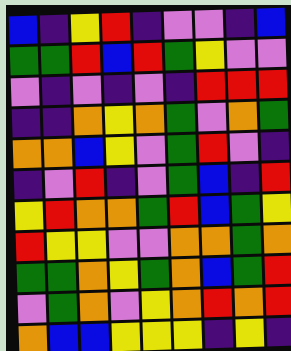[["blue", "indigo", "yellow", "red", "indigo", "violet", "violet", "indigo", "blue"], ["green", "green", "red", "blue", "red", "green", "yellow", "violet", "violet"], ["violet", "indigo", "violet", "indigo", "violet", "indigo", "red", "red", "red"], ["indigo", "indigo", "orange", "yellow", "orange", "green", "violet", "orange", "green"], ["orange", "orange", "blue", "yellow", "violet", "green", "red", "violet", "indigo"], ["indigo", "violet", "red", "indigo", "violet", "green", "blue", "indigo", "red"], ["yellow", "red", "orange", "orange", "green", "red", "blue", "green", "yellow"], ["red", "yellow", "yellow", "violet", "violet", "orange", "orange", "green", "orange"], ["green", "green", "orange", "yellow", "green", "orange", "blue", "green", "red"], ["violet", "green", "orange", "violet", "yellow", "orange", "red", "orange", "red"], ["orange", "blue", "blue", "yellow", "yellow", "yellow", "indigo", "yellow", "indigo"]]